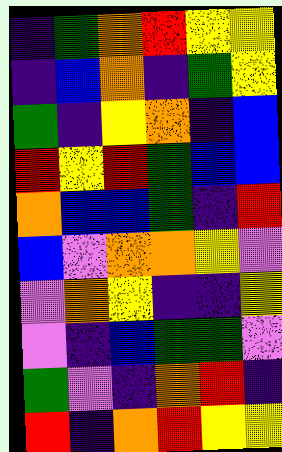[["indigo", "green", "orange", "red", "yellow", "yellow"], ["indigo", "blue", "orange", "indigo", "green", "yellow"], ["green", "indigo", "yellow", "orange", "indigo", "blue"], ["red", "yellow", "red", "green", "blue", "blue"], ["orange", "blue", "blue", "green", "indigo", "red"], ["blue", "violet", "orange", "orange", "yellow", "violet"], ["violet", "orange", "yellow", "indigo", "indigo", "yellow"], ["violet", "indigo", "blue", "green", "green", "violet"], ["green", "violet", "indigo", "orange", "red", "indigo"], ["red", "indigo", "orange", "red", "yellow", "yellow"]]